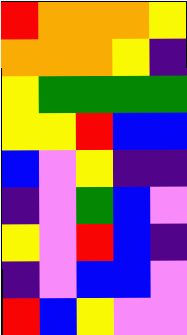[["red", "orange", "orange", "orange", "yellow"], ["orange", "orange", "orange", "yellow", "indigo"], ["yellow", "green", "green", "green", "green"], ["yellow", "yellow", "red", "blue", "blue"], ["blue", "violet", "yellow", "indigo", "indigo"], ["indigo", "violet", "green", "blue", "violet"], ["yellow", "violet", "red", "blue", "indigo"], ["indigo", "violet", "blue", "blue", "violet"], ["red", "blue", "yellow", "violet", "violet"]]